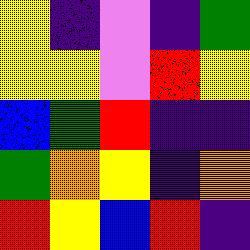[["yellow", "indigo", "violet", "indigo", "green"], ["yellow", "yellow", "violet", "red", "yellow"], ["blue", "green", "red", "indigo", "indigo"], ["green", "orange", "yellow", "indigo", "orange"], ["red", "yellow", "blue", "red", "indigo"]]